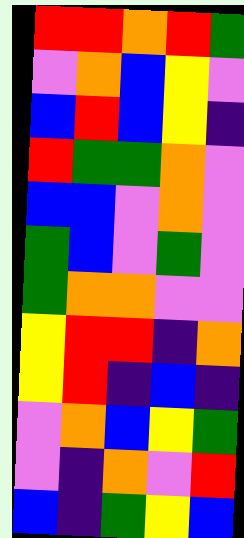[["red", "red", "orange", "red", "green"], ["violet", "orange", "blue", "yellow", "violet"], ["blue", "red", "blue", "yellow", "indigo"], ["red", "green", "green", "orange", "violet"], ["blue", "blue", "violet", "orange", "violet"], ["green", "blue", "violet", "green", "violet"], ["green", "orange", "orange", "violet", "violet"], ["yellow", "red", "red", "indigo", "orange"], ["yellow", "red", "indigo", "blue", "indigo"], ["violet", "orange", "blue", "yellow", "green"], ["violet", "indigo", "orange", "violet", "red"], ["blue", "indigo", "green", "yellow", "blue"]]